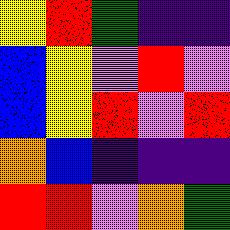[["yellow", "red", "green", "indigo", "indigo"], ["blue", "yellow", "violet", "red", "violet"], ["blue", "yellow", "red", "violet", "red"], ["orange", "blue", "indigo", "indigo", "indigo"], ["red", "red", "violet", "orange", "green"]]